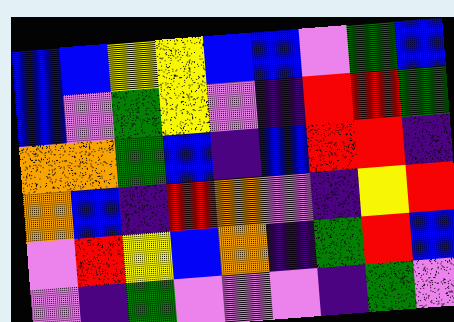[["blue", "blue", "yellow", "yellow", "blue", "blue", "violet", "green", "blue"], ["blue", "violet", "green", "yellow", "violet", "indigo", "red", "red", "green"], ["orange", "orange", "green", "blue", "indigo", "blue", "red", "red", "indigo"], ["orange", "blue", "indigo", "red", "orange", "violet", "indigo", "yellow", "red"], ["violet", "red", "yellow", "blue", "orange", "indigo", "green", "red", "blue"], ["violet", "indigo", "green", "violet", "violet", "violet", "indigo", "green", "violet"]]